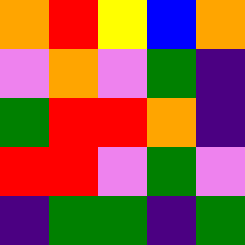[["orange", "red", "yellow", "blue", "orange"], ["violet", "orange", "violet", "green", "indigo"], ["green", "red", "red", "orange", "indigo"], ["red", "red", "violet", "green", "violet"], ["indigo", "green", "green", "indigo", "green"]]